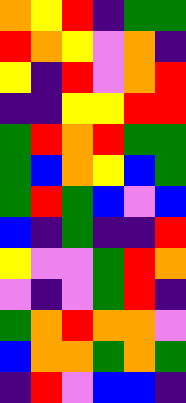[["orange", "yellow", "red", "indigo", "green", "green"], ["red", "orange", "yellow", "violet", "orange", "indigo"], ["yellow", "indigo", "red", "violet", "orange", "red"], ["indigo", "indigo", "yellow", "yellow", "red", "red"], ["green", "red", "orange", "red", "green", "green"], ["green", "blue", "orange", "yellow", "blue", "green"], ["green", "red", "green", "blue", "violet", "blue"], ["blue", "indigo", "green", "indigo", "indigo", "red"], ["yellow", "violet", "violet", "green", "red", "orange"], ["violet", "indigo", "violet", "green", "red", "indigo"], ["green", "orange", "red", "orange", "orange", "violet"], ["blue", "orange", "orange", "green", "orange", "green"], ["indigo", "red", "violet", "blue", "blue", "indigo"]]